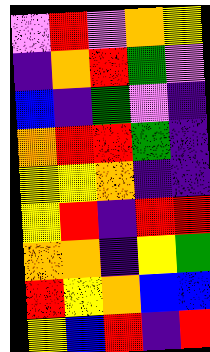[["violet", "red", "violet", "orange", "yellow"], ["indigo", "orange", "red", "green", "violet"], ["blue", "indigo", "green", "violet", "indigo"], ["orange", "red", "red", "green", "indigo"], ["yellow", "yellow", "orange", "indigo", "indigo"], ["yellow", "red", "indigo", "red", "red"], ["orange", "orange", "indigo", "yellow", "green"], ["red", "yellow", "orange", "blue", "blue"], ["yellow", "blue", "red", "indigo", "red"]]